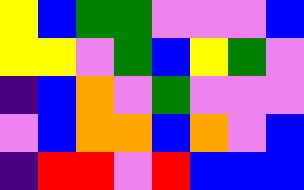[["yellow", "blue", "green", "green", "violet", "violet", "violet", "blue"], ["yellow", "yellow", "violet", "green", "blue", "yellow", "green", "violet"], ["indigo", "blue", "orange", "violet", "green", "violet", "violet", "violet"], ["violet", "blue", "orange", "orange", "blue", "orange", "violet", "blue"], ["indigo", "red", "red", "violet", "red", "blue", "blue", "blue"]]